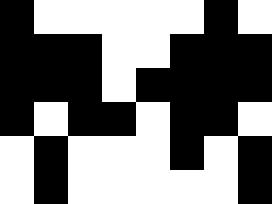[["black", "white", "white", "white", "white", "white", "black", "white"], ["black", "black", "black", "white", "white", "black", "black", "black"], ["black", "black", "black", "white", "black", "black", "black", "black"], ["black", "white", "black", "black", "white", "black", "black", "white"], ["white", "black", "white", "white", "white", "black", "white", "black"], ["white", "black", "white", "white", "white", "white", "white", "black"]]